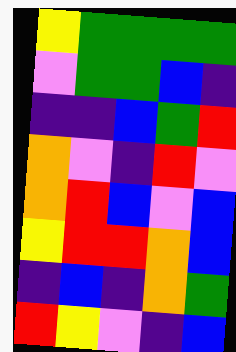[["yellow", "green", "green", "green", "green"], ["violet", "green", "green", "blue", "indigo"], ["indigo", "indigo", "blue", "green", "red"], ["orange", "violet", "indigo", "red", "violet"], ["orange", "red", "blue", "violet", "blue"], ["yellow", "red", "red", "orange", "blue"], ["indigo", "blue", "indigo", "orange", "green"], ["red", "yellow", "violet", "indigo", "blue"]]